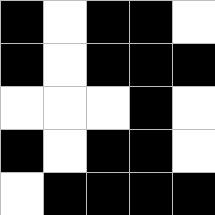[["black", "white", "black", "black", "white"], ["black", "white", "black", "black", "black"], ["white", "white", "white", "black", "white"], ["black", "white", "black", "black", "white"], ["white", "black", "black", "black", "black"]]